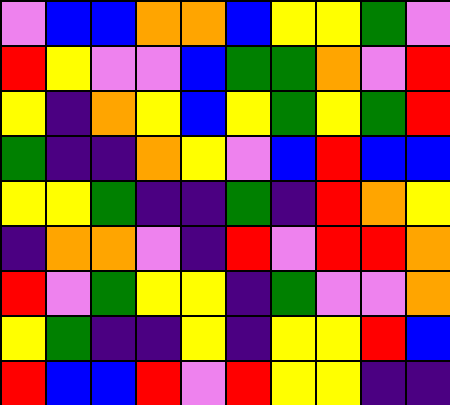[["violet", "blue", "blue", "orange", "orange", "blue", "yellow", "yellow", "green", "violet"], ["red", "yellow", "violet", "violet", "blue", "green", "green", "orange", "violet", "red"], ["yellow", "indigo", "orange", "yellow", "blue", "yellow", "green", "yellow", "green", "red"], ["green", "indigo", "indigo", "orange", "yellow", "violet", "blue", "red", "blue", "blue"], ["yellow", "yellow", "green", "indigo", "indigo", "green", "indigo", "red", "orange", "yellow"], ["indigo", "orange", "orange", "violet", "indigo", "red", "violet", "red", "red", "orange"], ["red", "violet", "green", "yellow", "yellow", "indigo", "green", "violet", "violet", "orange"], ["yellow", "green", "indigo", "indigo", "yellow", "indigo", "yellow", "yellow", "red", "blue"], ["red", "blue", "blue", "red", "violet", "red", "yellow", "yellow", "indigo", "indigo"]]